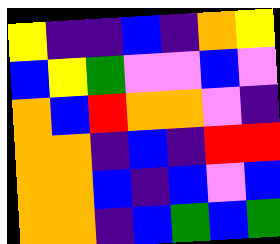[["yellow", "indigo", "indigo", "blue", "indigo", "orange", "yellow"], ["blue", "yellow", "green", "violet", "violet", "blue", "violet"], ["orange", "blue", "red", "orange", "orange", "violet", "indigo"], ["orange", "orange", "indigo", "blue", "indigo", "red", "red"], ["orange", "orange", "blue", "indigo", "blue", "violet", "blue"], ["orange", "orange", "indigo", "blue", "green", "blue", "green"]]